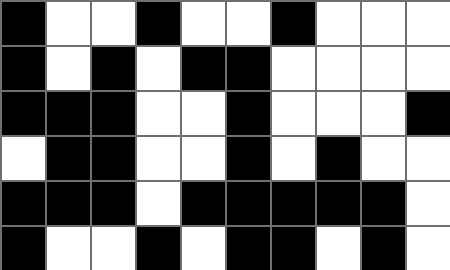[["black", "white", "white", "black", "white", "white", "black", "white", "white", "white"], ["black", "white", "black", "white", "black", "black", "white", "white", "white", "white"], ["black", "black", "black", "white", "white", "black", "white", "white", "white", "black"], ["white", "black", "black", "white", "white", "black", "white", "black", "white", "white"], ["black", "black", "black", "white", "black", "black", "black", "black", "black", "white"], ["black", "white", "white", "black", "white", "black", "black", "white", "black", "white"]]